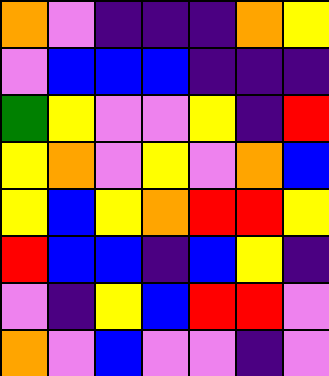[["orange", "violet", "indigo", "indigo", "indigo", "orange", "yellow"], ["violet", "blue", "blue", "blue", "indigo", "indigo", "indigo"], ["green", "yellow", "violet", "violet", "yellow", "indigo", "red"], ["yellow", "orange", "violet", "yellow", "violet", "orange", "blue"], ["yellow", "blue", "yellow", "orange", "red", "red", "yellow"], ["red", "blue", "blue", "indigo", "blue", "yellow", "indigo"], ["violet", "indigo", "yellow", "blue", "red", "red", "violet"], ["orange", "violet", "blue", "violet", "violet", "indigo", "violet"]]